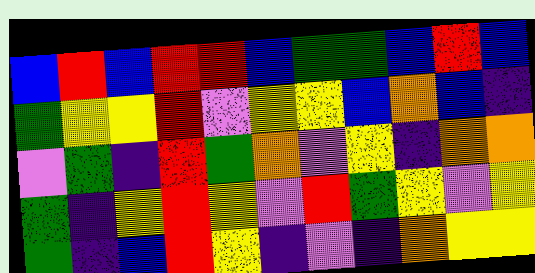[["blue", "red", "blue", "red", "red", "blue", "green", "green", "blue", "red", "blue"], ["green", "yellow", "yellow", "red", "violet", "yellow", "yellow", "blue", "orange", "blue", "indigo"], ["violet", "green", "indigo", "red", "green", "orange", "violet", "yellow", "indigo", "orange", "orange"], ["green", "indigo", "yellow", "red", "yellow", "violet", "red", "green", "yellow", "violet", "yellow"], ["green", "indigo", "blue", "red", "yellow", "indigo", "violet", "indigo", "orange", "yellow", "yellow"]]